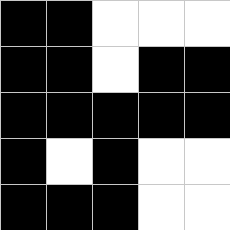[["black", "black", "white", "white", "white"], ["black", "black", "white", "black", "black"], ["black", "black", "black", "black", "black"], ["black", "white", "black", "white", "white"], ["black", "black", "black", "white", "white"]]